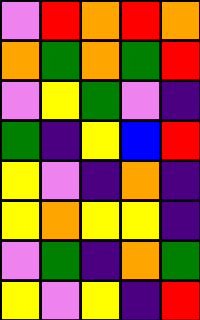[["violet", "red", "orange", "red", "orange"], ["orange", "green", "orange", "green", "red"], ["violet", "yellow", "green", "violet", "indigo"], ["green", "indigo", "yellow", "blue", "red"], ["yellow", "violet", "indigo", "orange", "indigo"], ["yellow", "orange", "yellow", "yellow", "indigo"], ["violet", "green", "indigo", "orange", "green"], ["yellow", "violet", "yellow", "indigo", "red"]]